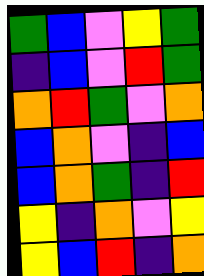[["green", "blue", "violet", "yellow", "green"], ["indigo", "blue", "violet", "red", "green"], ["orange", "red", "green", "violet", "orange"], ["blue", "orange", "violet", "indigo", "blue"], ["blue", "orange", "green", "indigo", "red"], ["yellow", "indigo", "orange", "violet", "yellow"], ["yellow", "blue", "red", "indigo", "orange"]]